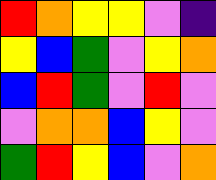[["red", "orange", "yellow", "yellow", "violet", "indigo"], ["yellow", "blue", "green", "violet", "yellow", "orange"], ["blue", "red", "green", "violet", "red", "violet"], ["violet", "orange", "orange", "blue", "yellow", "violet"], ["green", "red", "yellow", "blue", "violet", "orange"]]